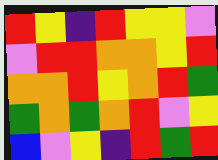[["red", "yellow", "indigo", "red", "yellow", "yellow", "violet"], ["violet", "red", "red", "orange", "orange", "yellow", "red"], ["orange", "orange", "red", "yellow", "orange", "red", "green"], ["green", "orange", "green", "orange", "red", "violet", "yellow"], ["blue", "violet", "yellow", "indigo", "red", "green", "red"]]